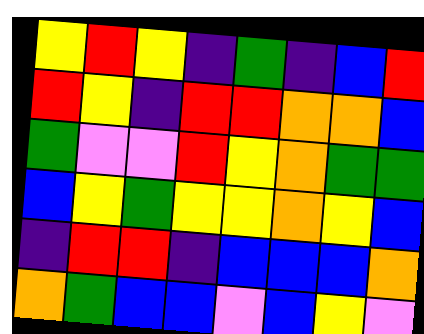[["yellow", "red", "yellow", "indigo", "green", "indigo", "blue", "red"], ["red", "yellow", "indigo", "red", "red", "orange", "orange", "blue"], ["green", "violet", "violet", "red", "yellow", "orange", "green", "green"], ["blue", "yellow", "green", "yellow", "yellow", "orange", "yellow", "blue"], ["indigo", "red", "red", "indigo", "blue", "blue", "blue", "orange"], ["orange", "green", "blue", "blue", "violet", "blue", "yellow", "violet"]]